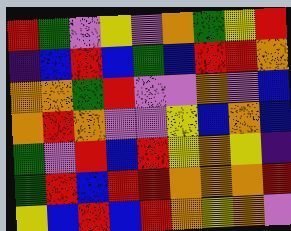[["red", "green", "violet", "yellow", "violet", "orange", "green", "yellow", "red"], ["indigo", "blue", "red", "blue", "green", "blue", "red", "red", "orange"], ["orange", "orange", "green", "red", "violet", "violet", "orange", "violet", "blue"], ["orange", "red", "orange", "violet", "violet", "yellow", "blue", "orange", "blue"], ["green", "violet", "red", "blue", "red", "yellow", "orange", "yellow", "indigo"], ["green", "red", "blue", "red", "red", "orange", "orange", "orange", "red"], ["yellow", "blue", "red", "blue", "red", "orange", "yellow", "orange", "violet"]]